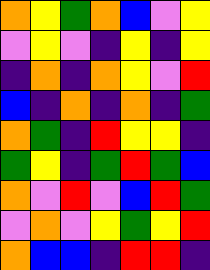[["orange", "yellow", "green", "orange", "blue", "violet", "yellow"], ["violet", "yellow", "violet", "indigo", "yellow", "indigo", "yellow"], ["indigo", "orange", "indigo", "orange", "yellow", "violet", "red"], ["blue", "indigo", "orange", "indigo", "orange", "indigo", "green"], ["orange", "green", "indigo", "red", "yellow", "yellow", "indigo"], ["green", "yellow", "indigo", "green", "red", "green", "blue"], ["orange", "violet", "red", "violet", "blue", "red", "green"], ["violet", "orange", "violet", "yellow", "green", "yellow", "red"], ["orange", "blue", "blue", "indigo", "red", "red", "indigo"]]